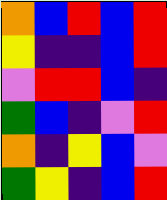[["orange", "blue", "red", "blue", "red"], ["yellow", "indigo", "indigo", "blue", "red"], ["violet", "red", "red", "blue", "indigo"], ["green", "blue", "indigo", "violet", "red"], ["orange", "indigo", "yellow", "blue", "violet"], ["green", "yellow", "indigo", "blue", "red"]]